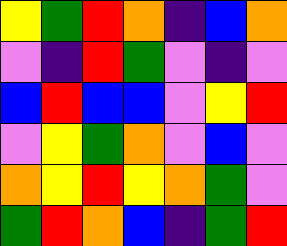[["yellow", "green", "red", "orange", "indigo", "blue", "orange"], ["violet", "indigo", "red", "green", "violet", "indigo", "violet"], ["blue", "red", "blue", "blue", "violet", "yellow", "red"], ["violet", "yellow", "green", "orange", "violet", "blue", "violet"], ["orange", "yellow", "red", "yellow", "orange", "green", "violet"], ["green", "red", "orange", "blue", "indigo", "green", "red"]]